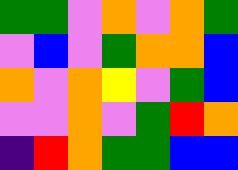[["green", "green", "violet", "orange", "violet", "orange", "green"], ["violet", "blue", "violet", "green", "orange", "orange", "blue"], ["orange", "violet", "orange", "yellow", "violet", "green", "blue"], ["violet", "violet", "orange", "violet", "green", "red", "orange"], ["indigo", "red", "orange", "green", "green", "blue", "blue"]]